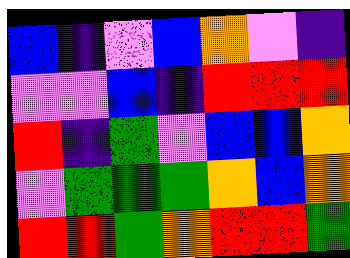[["blue", "indigo", "violet", "blue", "orange", "violet", "indigo"], ["violet", "violet", "blue", "indigo", "red", "red", "red"], ["red", "indigo", "green", "violet", "blue", "blue", "orange"], ["violet", "green", "green", "green", "orange", "blue", "orange"], ["red", "red", "green", "orange", "red", "red", "green"]]